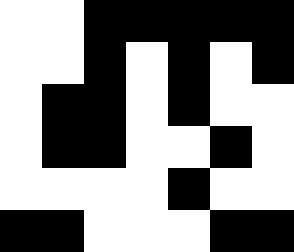[["white", "white", "black", "black", "black", "black", "black"], ["white", "white", "black", "white", "black", "white", "black"], ["white", "black", "black", "white", "black", "white", "white"], ["white", "black", "black", "white", "white", "black", "white"], ["white", "white", "white", "white", "black", "white", "white"], ["black", "black", "white", "white", "white", "black", "black"]]